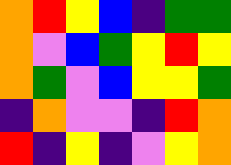[["orange", "red", "yellow", "blue", "indigo", "green", "green"], ["orange", "violet", "blue", "green", "yellow", "red", "yellow"], ["orange", "green", "violet", "blue", "yellow", "yellow", "green"], ["indigo", "orange", "violet", "violet", "indigo", "red", "orange"], ["red", "indigo", "yellow", "indigo", "violet", "yellow", "orange"]]